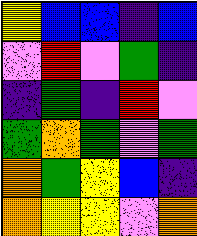[["yellow", "blue", "blue", "indigo", "blue"], ["violet", "red", "violet", "green", "indigo"], ["indigo", "green", "indigo", "red", "violet"], ["green", "orange", "green", "violet", "green"], ["orange", "green", "yellow", "blue", "indigo"], ["orange", "yellow", "yellow", "violet", "orange"]]